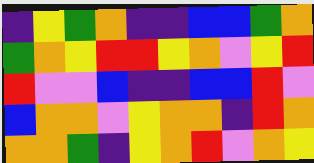[["indigo", "yellow", "green", "orange", "indigo", "indigo", "blue", "blue", "green", "orange"], ["green", "orange", "yellow", "red", "red", "yellow", "orange", "violet", "yellow", "red"], ["red", "violet", "violet", "blue", "indigo", "indigo", "blue", "blue", "red", "violet"], ["blue", "orange", "orange", "violet", "yellow", "orange", "orange", "indigo", "red", "orange"], ["orange", "orange", "green", "indigo", "yellow", "orange", "red", "violet", "orange", "yellow"]]